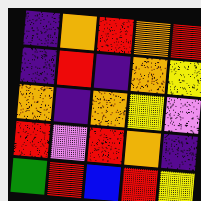[["indigo", "orange", "red", "orange", "red"], ["indigo", "red", "indigo", "orange", "yellow"], ["orange", "indigo", "orange", "yellow", "violet"], ["red", "violet", "red", "orange", "indigo"], ["green", "red", "blue", "red", "yellow"]]